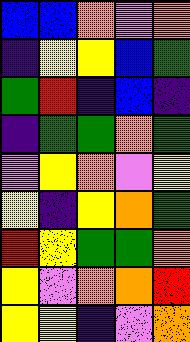[["blue", "blue", "orange", "violet", "orange"], ["indigo", "yellow", "yellow", "blue", "green"], ["green", "red", "indigo", "blue", "indigo"], ["indigo", "green", "green", "orange", "green"], ["violet", "yellow", "orange", "violet", "yellow"], ["yellow", "indigo", "yellow", "orange", "green"], ["red", "yellow", "green", "green", "orange"], ["yellow", "violet", "orange", "orange", "red"], ["yellow", "yellow", "indigo", "violet", "orange"]]